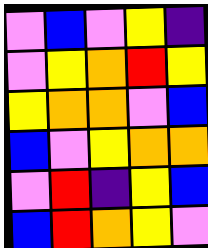[["violet", "blue", "violet", "yellow", "indigo"], ["violet", "yellow", "orange", "red", "yellow"], ["yellow", "orange", "orange", "violet", "blue"], ["blue", "violet", "yellow", "orange", "orange"], ["violet", "red", "indigo", "yellow", "blue"], ["blue", "red", "orange", "yellow", "violet"]]